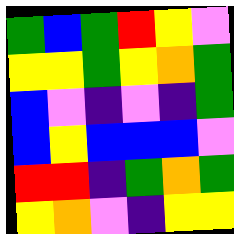[["green", "blue", "green", "red", "yellow", "violet"], ["yellow", "yellow", "green", "yellow", "orange", "green"], ["blue", "violet", "indigo", "violet", "indigo", "green"], ["blue", "yellow", "blue", "blue", "blue", "violet"], ["red", "red", "indigo", "green", "orange", "green"], ["yellow", "orange", "violet", "indigo", "yellow", "yellow"]]